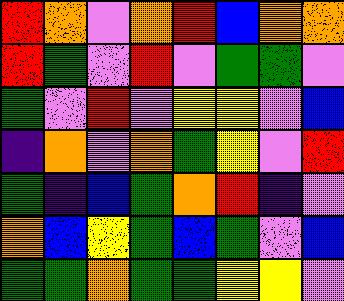[["red", "orange", "violet", "orange", "red", "blue", "orange", "orange"], ["red", "green", "violet", "red", "violet", "green", "green", "violet"], ["green", "violet", "red", "violet", "yellow", "yellow", "violet", "blue"], ["indigo", "orange", "violet", "orange", "green", "yellow", "violet", "red"], ["green", "indigo", "blue", "green", "orange", "red", "indigo", "violet"], ["orange", "blue", "yellow", "green", "blue", "green", "violet", "blue"], ["green", "green", "orange", "green", "green", "yellow", "yellow", "violet"]]